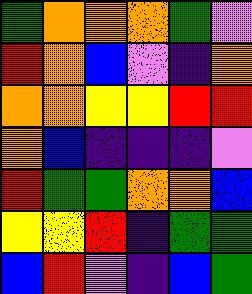[["green", "orange", "orange", "orange", "green", "violet"], ["red", "orange", "blue", "violet", "indigo", "orange"], ["orange", "orange", "yellow", "yellow", "red", "red"], ["orange", "blue", "indigo", "indigo", "indigo", "violet"], ["red", "green", "green", "orange", "orange", "blue"], ["yellow", "yellow", "red", "indigo", "green", "green"], ["blue", "red", "violet", "indigo", "blue", "green"]]